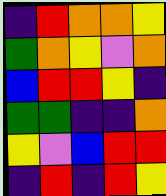[["indigo", "red", "orange", "orange", "yellow"], ["green", "orange", "yellow", "violet", "orange"], ["blue", "red", "red", "yellow", "indigo"], ["green", "green", "indigo", "indigo", "orange"], ["yellow", "violet", "blue", "red", "red"], ["indigo", "red", "indigo", "red", "yellow"]]